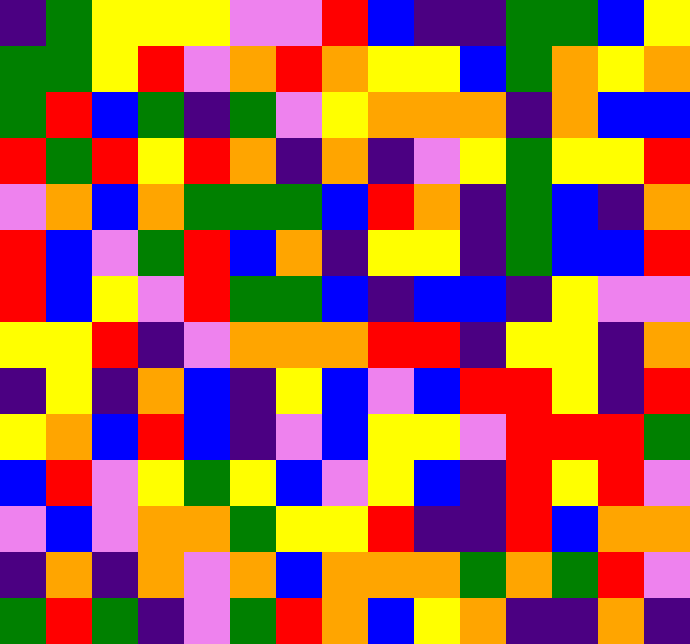[["indigo", "green", "yellow", "yellow", "yellow", "violet", "violet", "red", "blue", "indigo", "indigo", "green", "green", "blue", "yellow"], ["green", "green", "yellow", "red", "violet", "orange", "red", "orange", "yellow", "yellow", "blue", "green", "orange", "yellow", "orange"], ["green", "red", "blue", "green", "indigo", "green", "violet", "yellow", "orange", "orange", "orange", "indigo", "orange", "blue", "blue"], ["red", "green", "red", "yellow", "red", "orange", "indigo", "orange", "indigo", "violet", "yellow", "green", "yellow", "yellow", "red"], ["violet", "orange", "blue", "orange", "green", "green", "green", "blue", "red", "orange", "indigo", "green", "blue", "indigo", "orange"], ["red", "blue", "violet", "green", "red", "blue", "orange", "indigo", "yellow", "yellow", "indigo", "green", "blue", "blue", "red"], ["red", "blue", "yellow", "violet", "red", "green", "green", "blue", "indigo", "blue", "blue", "indigo", "yellow", "violet", "violet"], ["yellow", "yellow", "red", "indigo", "violet", "orange", "orange", "orange", "red", "red", "indigo", "yellow", "yellow", "indigo", "orange"], ["indigo", "yellow", "indigo", "orange", "blue", "indigo", "yellow", "blue", "violet", "blue", "red", "red", "yellow", "indigo", "red"], ["yellow", "orange", "blue", "red", "blue", "indigo", "violet", "blue", "yellow", "yellow", "violet", "red", "red", "red", "green"], ["blue", "red", "violet", "yellow", "green", "yellow", "blue", "violet", "yellow", "blue", "indigo", "red", "yellow", "red", "violet"], ["violet", "blue", "violet", "orange", "orange", "green", "yellow", "yellow", "red", "indigo", "indigo", "red", "blue", "orange", "orange"], ["indigo", "orange", "indigo", "orange", "violet", "orange", "blue", "orange", "orange", "orange", "green", "orange", "green", "red", "violet"], ["green", "red", "green", "indigo", "violet", "green", "red", "orange", "blue", "yellow", "orange", "indigo", "indigo", "orange", "indigo"]]